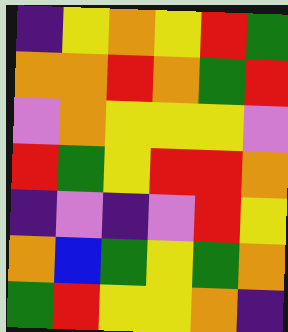[["indigo", "yellow", "orange", "yellow", "red", "green"], ["orange", "orange", "red", "orange", "green", "red"], ["violet", "orange", "yellow", "yellow", "yellow", "violet"], ["red", "green", "yellow", "red", "red", "orange"], ["indigo", "violet", "indigo", "violet", "red", "yellow"], ["orange", "blue", "green", "yellow", "green", "orange"], ["green", "red", "yellow", "yellow", "orange", "indigo"]]